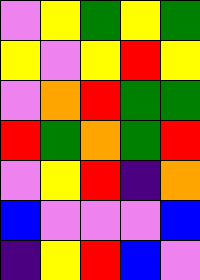[["violet", "yellow", "green", "yellow", "green"], ["yellow", "violet", "yellow", "red", "yellow"], ["violet", "orange", "red", "green", "green"], ["red", "green", "orange", "green", "red"], ["violet", "yellow", "red", "indigo", "orange"], ["blue", "violet", "violet", "violet", "blue"], ["indigo", "yellow", "red", "blue", "violet"]]